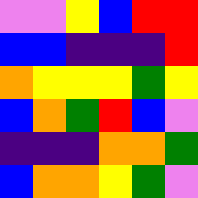[["violet", "violet", "yellow", "blue", "red", "red"], ["blue", "blue", "indigo", "indigo", "indigo", "red"], ["orange", "yellow", "yellow", "yellow", "green", "yellow"], ["blue", "orange", "green", "red", "blue", "violet"], ["indigo", "indigo", "indigo", "orange", "orange", "green"], ["blue", "orange", "orange", "yellow", "green", "violet"]]